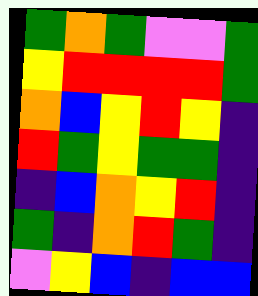[["green", "orange", "green", "violet", "violet", "green"], ["yellow", "red", "red", "red", "red", "green"], ["orange", "blue", "yellow", "red", "yellow", "indigo"], ["red", "green", "yellow", "green", "green", "indigo"], ["indigo", "blue", "orange", "yellow", "red", "indigo"], ["green", "indigo", "orange", "red", "green", "indigo"], ["violet", "yellow", "blue", "indigo", "blue", "blue"]]